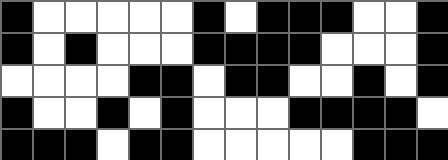[["black", "white", "white", "white", "white", "white", "black", "white", "black", "black", "black", "white", "white", "black"], ["black", "white", "black", "white", "white", "white", "black", "black", "black", "black", "white", "white", "white", "black"], ["white", "white", "white", "white", "black", "black", "white", "black", "black", "white", "white", "black", "white", "black"], ["black", "white", "white", "black", "white", "black", "white", "white", "white", "black", "black", "black", "black", "white"], ["black", "black", "black", "white", "black", "black", "white", "white", "white", "white", "white", "black", "black", "black"]]